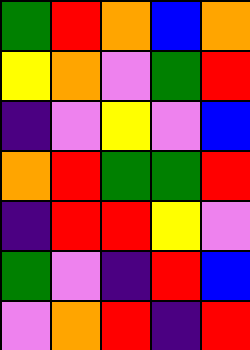[["green", "red", "orange", "blue", "orange"], ["yellow", "orange", "violet", "green", "red"], ["indigo", "violet", "yellow", "violet", "blue"], ["orange", "red", "green", "green", "red"], ["indigo", "red", "red", "yellow", "violet"], ["green", "violet", "indigo", "red", "blue"], ["violet", "orange", "red", "indigo", "red"]]